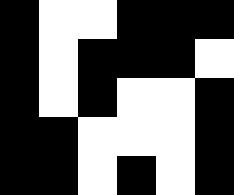[["black", "white", "white", "black", "black", "black"], ["black", "white", "black", "black", "black", "white"], ["black", "white", "black", "white", "white", "black"], ["black", "black", "white", "white", "white", "black"], ["black", "black", "white", "black", "white", "black"]]